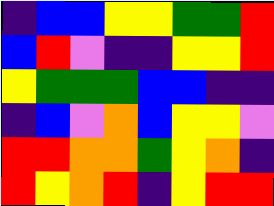[["indigo", "blue", "blue", "yellow", "yellow", "green", "green", "red"], ["blue", "red", "violet", "indigo", "indigo", "yellow", "yellow", "red"], ["yellow", "green", "green", "green", "blue", "blue", "indigo", "indigo"], ["indigo", "blue", "violet", "orange", "blue", "yellow", "yellow", "violet"], ["red", "red", "orange", "orange", "green", "yellow", "orange", "indigo"], ["red", "yellow", "orange", "red", "indigo", "yellow", "red", "red"]]